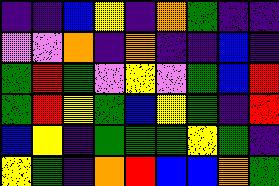[["indigo", "indigo", "blue", "yellow", "indigo", "orange", "green", "indigo", "indigo"], ["violet", "violet", "orange", "indigo", "orange", "indigo", "indigo", "blue", "indigo"], ["green", "red", "green", "violet", "yellow", "violet", "green", "blue", "red"], ["green", "red", "yellow", "green", "blue", "yellow", "green", "indigo", "red"], ["blue", "yellow", "indigo", "green", "green", "green", "yellow", "green", "indigo"], ["yellow", "green", "indigo", "orange", "red", "blue", "blue", "orange", "green"]]